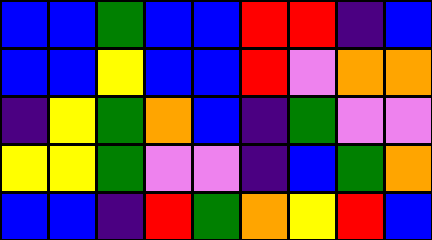[["blue", "blue", "green", "blue", "blue", "red", "red", "indigo", "blue"], ["blue", "blue", "yellow", "blue", "blue", "red", "violet", "orange", "orange"], ["indigo", "yellow", "green", "orange", "blue", "indigo", "green", "violet", "violet"], ["yellow", "yellow", "green", "violet", "violet", "indigo", "blue", "green", "orange"], ["blue", "blue", "indigo", "red", "green", "orange", "yellow", "red", "blue"]]